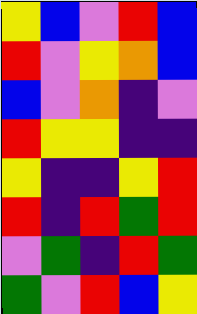[["yellow", "blue", "violet", "red", "blue"], ["red", "violet", "yellow", "orange", "blue"], ["blue", "violet", "orange", "indigo", "violet"], ["red", "yellow", "yellow", "indigo", "indigo"], ["yellow", "indigo", "indigo", "yellow", "red"], ["red", "indigo", "red", "green", "red"], ["violet", "green", "indigo", "red", "green"], ["green", "violet", "red", "blue", "yellow"]]